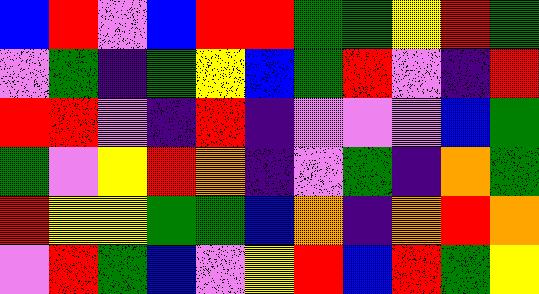[["blue", "red", "violet", "blue", "red", "red", "green", "green", "yellow", "red", "green"], ["violet", "green", "indigo", "green", "yellow", "blue", "green", "red", "violet", "indigo", "red"], ["red", "red", "violet", "indigo", "red", "indigo", "violet", "violet", "violet", "blue", "green"], ["green", "violet", "yellow", "red", "orange", "indigo", "violet", "green", "indigo", "orange", "green"], ["red", "yellow", "yellow", "green", "green", "blue", "orange", "indigo", "orange", "red", "orange"], ["violet", "red", "green", "blue", "violet", "yellow", "red", "blue", "red", "green", "yellow"]]